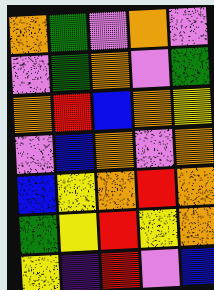[["orange", "green", "violet", "orange", "violet"], ["violet", "green", "orange", "violet", "green"], ["orange", "red", "blue", "orange", "yellow"], ["violet", "blue", "orange", "violet", "orange"], ["blue", "yellow", "orange", "red", "orange"], ["green", "yellow", "red", "yellow", "orange"], ["yellow", "indigo", "red", "violet", "blue"]]